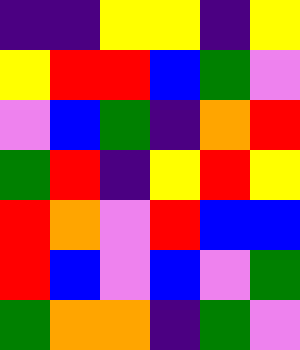[["indigo", "indigo", "yellow", "yellow", "indigo", "yellow"], ["yellow", "red", "red", "blue", "green", "violet"], ["violet", "blue", "green", "indigo", "orange", "red"], ["green", "red", "indigo", "yellow", "red", "yellow"], ["red", "orange", "violet", "red", "blue", "blue"], ["red", "blue", "violet", "blue", "violet", "green"], ["green", "orange", "orange", "indigo", "green", "violet"]]